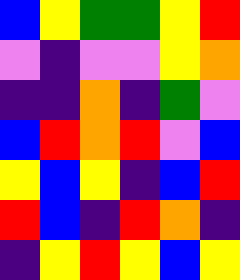[["blue", "yellow", "green", "green", "yellow", "red"], ["violet", "indigo", "violet", "violet", "yellow", "orange"], ["indigo", "indigo", "orange", "indigo", "green", "violet"], ["blue", "red", "orange", "red", "violet", "blue"], ["yellow", "blue", "yellow", "indigo", "blue", "red"], ["red", "blue", "indigo", "red", "orange", "indigo"], ["indigo", "yellow", "red", "yellow", "blue", "yellow"]]